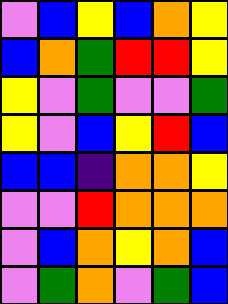[["violet", "blue", "yellow", "blue", "orange", "yellow"], ["blue", "orange", "green", "red", "red", "yellow"], ["yellow", "violet", "green", "violet", "violet", "green"], ["yellow", "violet", "blue", "yellow", "red", "blue"], ["blue", "blue", "indigo", "orange", "orange", "yellow"], ["violet", "violet", "red", "orange", "orange", "orange"], ["violet", "blue", "orange", "yellow", "orange", "blue"], ["violet", "green", "orange", "violet", "green", "blue"]]